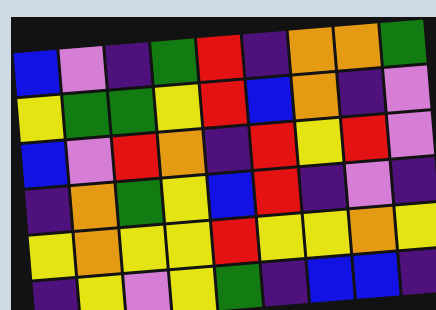[["blue", "violet", "indigo", "green", "red", "indigo", "orange", "orange", "green"], ["yellow", "green", "green", "yellow", "red", "blue", "orange", "indigo", "violet"], ["blue", "violet", "red", "orange", "indigo", "red", "yellow", "red", "violet"], ["indigo", "orange", "green", "yellow", "blue", "red", "indigo", "violet", "indigo"], ["yellow", "orange", "yellow", "yellow", "red", "yellow", "yellow", "orange", "yellow"], ["indigo", "yellow", "violet", "yellow", "green", "indigo", "blue", "blue", "indigo"]]